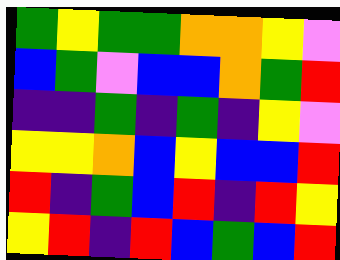[["green", "yellow", "green", "green", "orange", "orange", "yellow", "violet"], ["blue", "green", "violet", "blue", "blue", "orange", "green", "red"], ["indigo", "indigo", "green", "indigo", "green", "indigo", "yellow", "violet"], ["yellow", "yellow", "orange", "blue", "yellow", "blue", "blue", "red"], ["red", "indigo", "green", "blue", "red", "indigo", "red", "yellow"], ["yellow", "red", "indigo", "red", "blue", "green", "blue", "red"]]